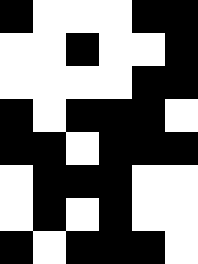[["black", "white", "white", "white", "black", "black"], ["white", "white", "black", "white", "white", "black"], ["white", "white", "white", "white", "black", "black"], ["black", "white", "black", "black", "black", "white"], ["black", "black", "white", "black", "black", "black"], ["white", "black", "black", "black", "white", "white"], ["white", "black", "white", "black", "white", "white"], ["black", "white", "black", "black", "black", "white"]]